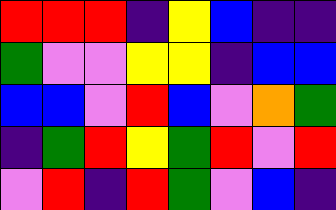[["red", "red", "red", "indigo", "yellow", "blue", "indigo", "indigo"], ["green", "violet", "violet", "yellow", "yellow", "indigo", "blue", "blue"], ["blue", "blue", "violet", "red", "blue", "violet", "orange", "green"], ["indigo", "green", "red", "yellow", "green", "red", "violet", "red"], ["violet", "red", "indigo", "red", "green", "violet", "blue", "indigo"]]